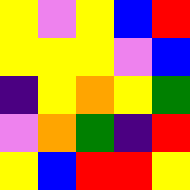[["yellow", "violet", "yellow", "blue", "red"], ["yellow", "yellow", "yellow", "violet", "blue"], ["indigo", "yellow", "orange", "yellow", "green"], ["violet", "orange", "green", "indigo", "red"], ["yellow", "blue", "red", "red", "yellow"]]